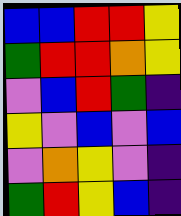[["blue", "blue", "red", "red", "yellow"], ["green", "red", "red", "orange", "yellow"], ["violet", "blue", "red", "green", "indigo"], ["yellow", "violet", "blue", "violet", "blue"], ["violet", "orange", "yellow", "violet", "indigo"], ["green", "red", "yellow", "blue", "indigo"]]